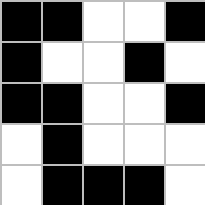[["black", "black", "white", "white", "black"], ["black", "white", "white", "black", "white"], ["black", "black", "white", "white", "black"], ["white", "black", "white", "white", "white"], ["white", "black", "black", "black", "white"]]